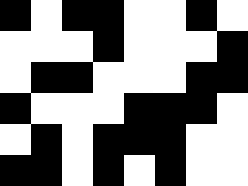[["black", "white", "black", "black", "white", "white", "black", "white"], ["white", "white", "white", "black", "white", "white", "white", "black"], ["white", "black", "black", "white", "white", "white", "black", "black"], ["black", "white", "white", "white", "black", "black", "black", "white"], ["white", "black", "white", "black", "black", "black", "white", "white"], ["black", "black", "white", "black", "white", "black", "white", "white"]]